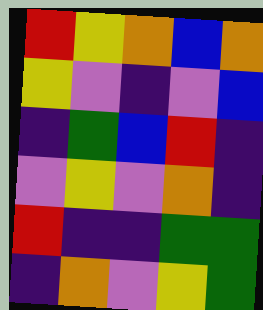[["red", "yellow", "orange", "blue", "orange"], ["yellow", "violet", "indigo", "violet", "blue"], ["indigo", "green", "blue", "red", "indigo"], ["violet", "yellow", "violet", "orange", "indigo"], ["red", "indigo", "indigo", "green", "green"], ["indigo", "orange", "violet", "yellow", "green"]]